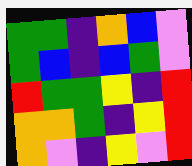[["green", "green", "indigo", "orange", "blue", "violet"], ["green", "blue", "indigo", "blue", "green", "violet"], ["red", "green", "green", "yellow", "indigo", "red"], ["orange", "orange", "green", "indigo", "yellow", "red"], ["orange", "violet", "indigo", "yellow", "violet", "red"]]